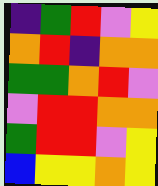[["indigo", "green", "red", "violet", "yellow"], ["orange", "red", "indigo", "orange", "orange"], ["green", "green", "orange", "red", "violet"], ["violet", "red", "red", "orange", "orange"], ["green", "red", "red", "violet", "yellow"], ["blue", "yellow", "yellow", "orange", "yellow"]]